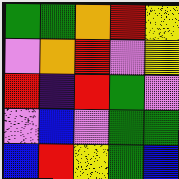[["green", "green", "orange", "red", "yellow"], ["violet", "orange", "red", "violet", "yellow"], ["red", "indigo", "red", "green", "violet"], ["violet", "blue", "violet", "green", "green"], ["blue", "red", "yellow", "green", "blue"]]